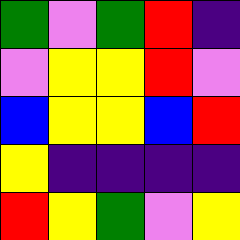[["green", "violet", "green", "red", "indigo"], ["violet", "yellow", "yellow", "red", "violet"], ["blue", "yellow", "yellow", "blue", "red"], ["yellow", "indigo", "indigo", "indigo", "indigo"], ["red", "yellow", "green", "violet", "yellow"]]